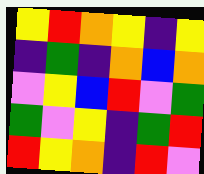[["yellow", "red", "orange", "yellow", "indigo", "yellow"], ["indigo", "green", "indigo", "orange", "blue", "orange"], ["violet", "yellow", "blue", "red", "violet", "green"], ["green", "violet", "yellow", "indigo", "green", "red"], ["red", "yellow", "orange", "indigo", "red", "violet"]]